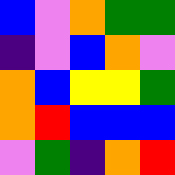[["blue", "violet", "orange", "green", "green"], ["indigo", "violet", "blue", "orange", "violet"], ["orange", "blue", "yellow", "yellow", "green"], ["orange", "red", "blue", "blue", "blue"], ["violet", "green", "indigo", "orange", "red"]]